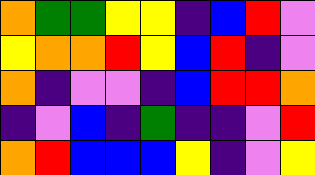[["orange", "green", "green", "yellow", "yellow", "indigo", "blue", "red", "violet"], ["yellow", "orange", "orange", "red", "yellow", "blue", "red", "indigo", "violet"], ["orange", "indigo", "violet", "violet", "indigo", "blue", "red", "red", "orange"], ["indigo", "violet", "blue", "indigo", "green", "indigo", "indigo", "violet", "red"], ["orange", "red", "blue", "blue", "blue", "yellow", "indigo", "violet", "yellow"]]